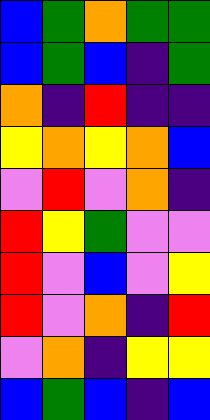[["blue", "green", "orange", "green", "green"], ["blue", "green", "blue", "indigo", "green"], ["orange", "indigo", "red", "indigo", "indigo"], ["yellow", "orange", "yellow", "orange", "blue"], ["violet", "red", "violet", "orange", "indigo"], ["red", "yellow", "green", "violet", "violet"], ["red", "violet", "blue", "violet", "yellow"], ["red", "violet", "orange", "indigo", "red"], ["violet", "orange", "indigo", "yellow", "yellow"], ["blue", "green", "blue", "indigo", "blue"]]